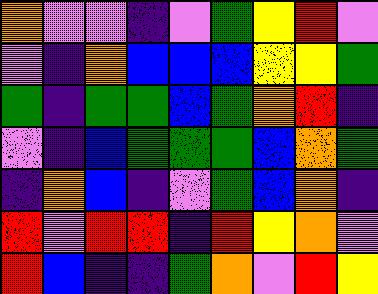[["orange", "violet", "violet", "indigo", "violet", "green", "yellow", "red", "violet"], ["violet", "indigo", "orange", "blue", "blue", "blue", "yellow", "yellow", "green"], ["green", "indigo", "green", "green", "blue", "green", "orange", "red", "indigo"], ["violet", "indigo", "blue", "green", "green", "green", "blue", "orange", "green"], ["indigo", "orange", "blue", "indigo", "violet", "green", "blue", "orange", "indigo"], ["red", "violet", "red", "red", "indigo", "red", "yellow", "orange", "violet"], ["red", "blue", "indigo", "indigo", "green", "orange", "violet", "red", "yellow"]]